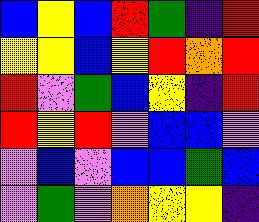[["blue", "yellow", "blue", "red", "green", "indigo", "red"], ["yellow", "yellow", "blue", "yellow", "red", "orange", "red"], ["red", "violet", "green", "blue", "yellow", "indigo", "red"], ["red", "yellow", "red", "violet", "blue", "blue", "violet"], ["violet", "blue", "violet", "blue", "blue", "green", "blue"], ["violet", "green", "violet", "orange", "yellow", "yellow", "indigo"]]